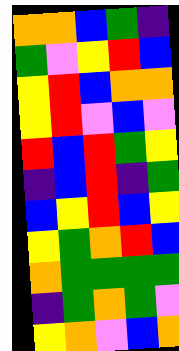[["orange", "orange", "blue", "green", "indigo"], ["green", "violet", "yellow", "red", "blue"], ["yellow", "red", "blue", "orange", "orange"], ["yellow", "red", "violet", "blue", "violet"], ["red", "blue", "red", "green", "yellow"], ["indigo", "blue", "red", "indigo", "green"], ["blue", "yellow", "red", "blue", "yellow"], ["yellow", "green", "orange", "red", "blue"], ["orange", "green", "green", "green", "green"], ["indigo", "green", "orange", "green", "violet"], ["yellow", "orange", "violet", "blue", "orange"]]